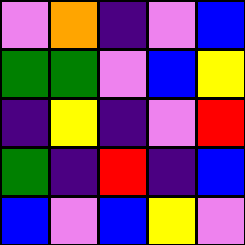[["violet", "orange", "indigo", "violet", "blue"], ["green", "green", "violet", "blue", "yellow"], ["indigo", "yellow", "indigo", "violet", "red"], ["green", "indigo", "red", "indigo", "blue"], ["blue", "violet", "blue", "yellow", "violet"]]